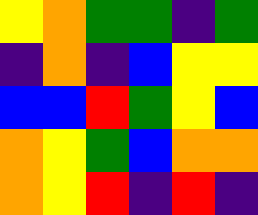[["yellow", "orange", "green", "green", "indigo", "green"], ["indigo", "orange", "indigo", "blue", "yellow", "yellow"], ["blue", "blue", "red", "green", "yellow", "blue"], ["orange", "yellow", "green", "blue", "orange", "orange"], ["orange", "yellow", "red", "indigo", "red", "indigo"]]